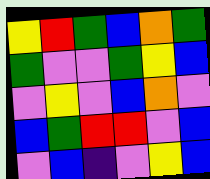[["yellow", "red", "green", "blue", "orange", "green"], ["green", "violet", "violet", "green", "yellow", "blue"], ["violet", "yellow", "violet", "blue", "orange", "violet"], ["blue", "green", "red", "red", "violet", "blue"], ["violet", "blue", "indigo", "violet", "yellow", "blue"]]